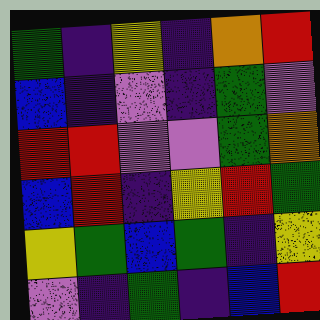[["green", "indigo", "yellow", "indigo", "orange", "red"], ["blue", "indigo", "violet", "indigo", "green", "violet"], ["red", "red", "violet", "violet", "green", "orange"], ["blue", "red", "indigo", "yellow", "red", "green"], ["yellow", "green", "blue", "green", "indigo", "yellow"], ["violet", "indigo", "green", "indigo", "blue", "red"]]